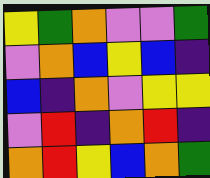[["yellow", "green", "orange", "violet", "violet", "green"], ["violet", "orange", "blue", "yellow", "blue", "indigo"], ["blue", "indigo", "orange", "violet", "yellow", "yellow"], ["violet", "red", "indigo", "orange", "red", "indigo"], ["orange", "red", "yellow", "blue", "orange", "green"]]